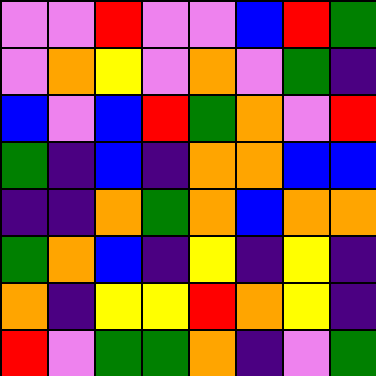[["violet", "violet", "red", "violet", "violet", "blue", "red", "green"], ["violet", "orange", "yellow", "violet", "orange", "violet", "green", "indigo"], ["blue", "violet", "blue", "red", "green", "orange", "violet", "red"], ["green", "indigo", "blue", "indigo", "orange", "orange", "blue", "blue"], ["indigo", "indigo", "orange", "green", "orange", "blue", "orange", "orange"], ["green", "orange", "blue", "indigo", "yellow", "indigo", "yellow", "indigo"], ["orange", "indigo", "yellow", "yellow", "red", "orange", "yellow", "indigo"], ["red", "violet", "green", "green", "orange", "indigo", "violet", "green"]]